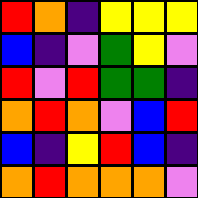[["red", "orange", "indigo", "yellow", "yellow", "yellow"], ["blue", "indigo", "violet", "green", "yellow", "violet"], ["red", "violet", "red", "green", "green", "indigo"], ["orange", "red", "orange", "violet", "blue", "red"], ["blue", "indigo", "yellow", "red", "blue", "indigo"], ["orange", "red", "orange", "orange", "orange", "violet"]]